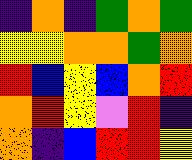[["indigo", "orange", "indigo", "green", "orange", "green"], ["yellow", "yellow", "orange", "orange", "green", "orange"], ["red", "blue", "yellow", "blue", "orange", "red"], ["orange", "red", "yellow", "violet", "red", "indigo"], ["orange", "indigo", "blue", "red", "red", "yellow"]]